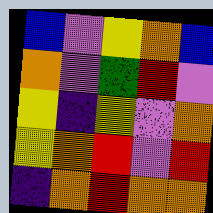[["blue", "violet", "yellow", "orange", "blue"], ["orange", "violet", "green", "red", "violet"], ["yellow", "indigo", "yellow", "violet", "orange"], ["yellow", "orange", "red", "violet", "red"], ["indigo", "orange", "red", "orange", "orange"]]